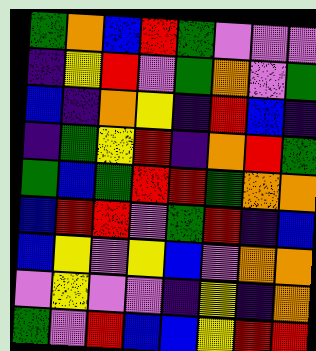[["green", "orange", "blue", "red", "green", "violet", "violet", "violet"], ["indigo", "yellow", "red", "violet", "green", "orange", "violet", "green"], ["blue", "indigo", "orange", "yellow", "indigo", "red", "blue", "indigo"], ["indigo", "green", "yellow", "red", "indigo", "orange", "red", "green"], ["green", "blue", "green", "red", "red", "green", "orange", "orange"], ["blue", "red", "red", "violet", "green", "red", "indigo", "blue"], ["blue", "yellow", "violet", "yellow", "blue", "violet", "orange", "orange"], ["violet", "yellow", "violet", "violet", "indigo", "yellow", "indigo", "orange"], ["green", "violet", "red", "blue", "blue", "yellow", "red", "red"]]